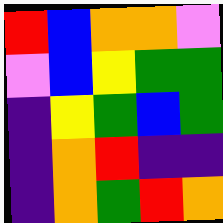[["red", "blue", "orange", "orange", "violet"], ["violet", "blue", "yellow", "green", "green"], ["indigo", "yellow", "green", "blue", "green"], ["indigo", "orange", "red", "indigo", "indigo"], ["indigo", "orange", "green", "red", "orange"]]